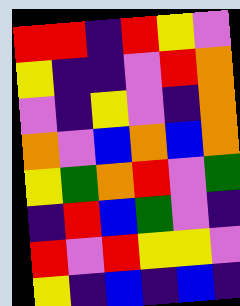[["red", "red", "indigo", "red", "yellow", "violet"], ["yellow", "indigo", "indigo", "violet", "red", "orange"], ["violet", "indigo", "yellow", "violet", "indigo", "orange"], ["orange", "violet", "blue", "orange", "blue", "orange"], ["yellow", "green", "orange", "red", "violet", "green"], ["indigo", "red", "blue", "green", "violet", "indigo"], ["red", "violet", "red", "yellow", "yellow", "violet"], ["yellow", "indigo", "blue", "indigo", "blue", "indigo"]]